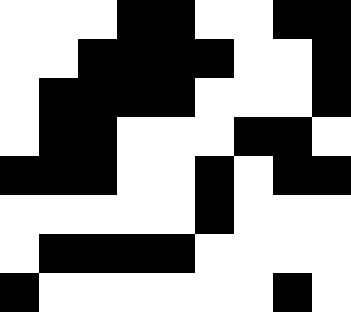[["white", "white", "white", "black", "black", "white", "white", "black", "black"], ["white", "white", "black", "black", "black", "black", "white", "white", "black"], ["white", "black", "black", "black", "black", "white", "white", "white", "black"], ["white", "black", "black", "white", "white", "white", "black", "black", "white"], ["black", "black", "black", "white", "white", "black", "white", "black", "black"], ["white", "white", "white", "white", "white", "black", "white", "white", "white"], ["white", "black", "black", "black", "black", "white", "white", "white", "white"], ["black", "white", "white", "white", "white", "white", "white", "black", "white"]]